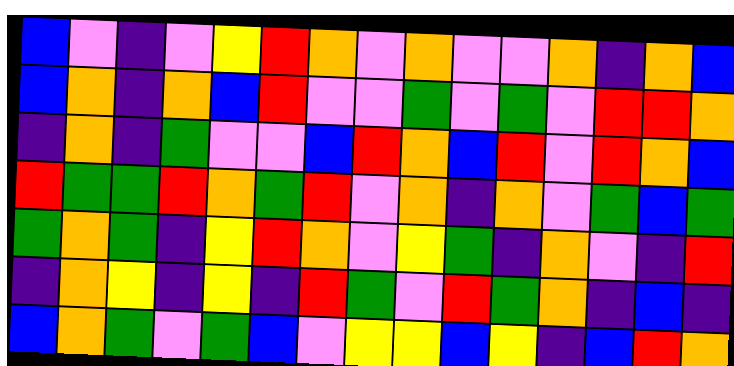[["blue", "violet", "indigo", "violet", "yellow", "red", "orange", "violet", "orange", "violet", "violet", "orange", "indigo", "orange", "blue"], ["blue", "orange", "indigo", "orange", "blue", "red", "violet", "violet", "green", "violet", "green", "violet", "red", "red", "orange"], ["indigo", "orange", "indigo", "green", "violet", "violet", "blue", "red", "orange", "blue", "red", "violet", "red", "orange", "blue"], ["red", "green", "green", "red", "orange", "green", "red", "violet", "orange", "indigo", "orange", "violet", "green", "blue", "green"], ["green", "orange", "green", "indigo", "yellow", "red", "orange", "violet", "yellow", "green", "indigo", "orange", "violet", "indigo", "red"], ["indigo", "orange", "yellow", "indigo", "yellow", "indigo", "red", "green", "violet", "red", "green", "orange", "indigo", "blue", "indigo"], ["blue", "orange", "green", "violet", "green", "blue", "violet", "yellow", "yellow", "blue", "yellow", "indigo", "blue", "red", "orange"]]